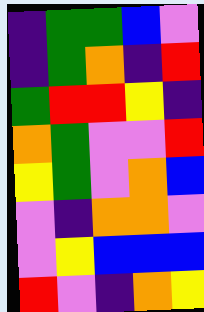[["indigo", "green", "green", "blue", "violet"], ["indigo", "green", "orange", "indigo", "red"], ["green", "red", "red", "yellow", "indigo"], ["orange", "green", "violet", "violet", "red"], ["yellow", "green", "violet", "orange", "blue"], ["violet", "indigo", "orange", "orange", "violet"], ["violet", "yellow", "blue", "blue", "blue"], ["red", "violet", "indigo", "orange", "yellow"]]